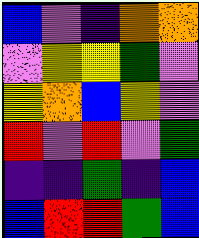[["blue", "violet", "indigo", "orange", "orange"], ["violet", "yellow", "yellow", "green", "violet"], ["yellow", "orange", "blue", "yellow", "violet"], ["red", "violet", "red", "violet", "green"], ["indigo", "indigo", "green", "indigo", "blue"], ["blue", "red", "red", "green", "blue"]]